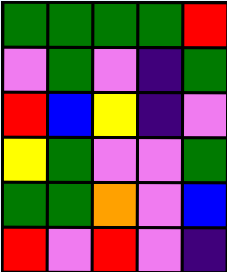[["green", "green", "green", "green", "red"], ["violet", "green", "violet", "indigo", "green"], ["red", "blue", "yellow", "indigo", "violet"], ["yellow", "green", "violet", "violet", "green"], ["green", "green", "orange", "violet", "blue"], ["red", "violet", "red", "violet", "indigo"]]